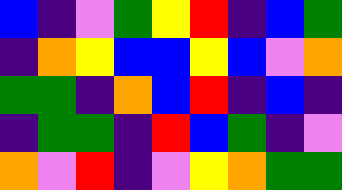[["blue", "indigo", "violet", "green", "yellow", "red", "indigo", "blue", "green"], ["indigo", "orange", "yellow", "blue", "blue", "yellow", "blue", "violet", "orange"], ["green", "green", "indigo", "orange", "blue", "red", "indigo", "blue", "indigo"], ["indigo", "green", "green", "indigo", "red", "blue", "green", "indigo", "violet"], ["orange", "violet", "red", "indigo", "violet", "yellow", "orange", "green", "green"]]